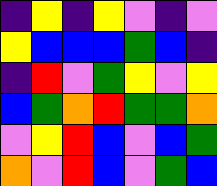[["indigo", "yellow", "indigo", "yellow", "violet", "indigo", "violet"], ["yellow", "blue", "blue", "blue", "green", "blue", "indigo"], ["indigo", "red", "violet", "green", "yellow", "violet", "yellow"], ["blue", "green", "orange", "red", "green", "green", "orange"], ["violet", "yellow", "red", "blue", "violet", "blue", "green"], ["orange", "violet", "red", "blue", "violet", "green", "blue"]]